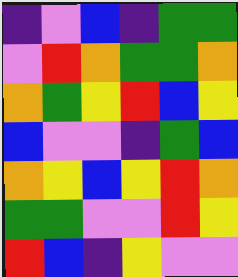[["indigo", "violet", "blue", "indigo", "green", "green"], ["violet", "red", "orange", "green", "green", "orange"], ["orange", "green", "yellow", "red", "blue", "yellow"], ["blue", "violet", "violet", "indigo", "green", "blue"], ["orange", "yellow", "blue", "yellow", "red", "orange"], ["green", "green", "violet", "violet", "red", "yellow"], ["red", "blue", "indigo", "yellow", "violet", "violet"]]